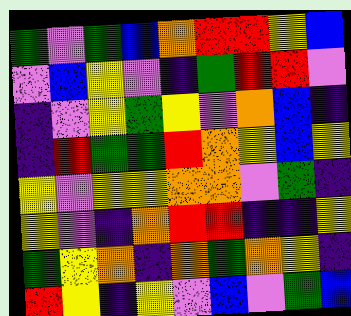[["green", "violet", "green", "blue", "orange", "red", "red", "yellow", "blue"], ["violet", "blue", "yellow", "violet", "indigo", "green", "red", "red", "violet"], ["indigo", "violet", "yellow", "green", "yellow", "violet", "orange", "blue", "indigo"], ["indigo", "red", "green", "green", "red", "orange", "yellow", "blue", "yellow"], ["yellow", "violet", "yellow", "yellow", "orange", "orange", "violet", "green", "indigo"], ["yellow", "violet", "indigo", "orange", "red", "red", "indigo", "indigo", "yellow"], ["green", "yellow", "orange", "indigo", "orange", "green", "orange", "yellow", "indigo"], ["red", "yellow", "indigo", "yellow", "violet", "blue", "violet", "green", "blue"]]